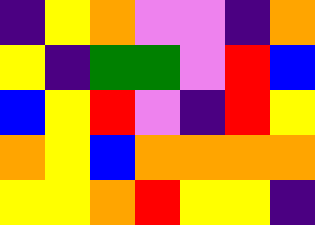[["indigo", "yellow", "orange", "violet", "violet", "indigo", "orange"], ["yellow", "indigo", "green", "green", "violet", "red", "blue"], ["blue", "yellow", "red", "violet", "indigo", "red", "yellow"], ["orange", "yellow", "blue", "orange", "orange", "orange", "orange"], ["yellow", "yellow", "orange", "red", "yellow", "yellow", "indigo"]]